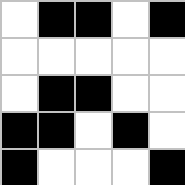[["white", "black", "black", "white", "black"], ["white", "white", "white", "white", "white"], ["white", "black", "black", "white", "white"], ["black", "black", "white", "black", "white"], ["black", "white", "white", "white", "black"]]